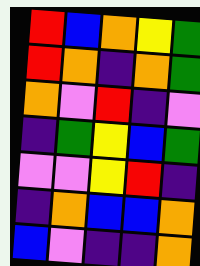[["red", "blue", "orange", "yellow", "green"], ["red", "orange", "indigo", "orange", "green"], ["orange", "violet", "red", "indigo", "violet"], ["indigo", "green", "yellow", "blue", "green"], ["violet", "violet", "yellow", "red", "indigo"], ["indigo", "orange", "blue", "blue", "orange"], ["blue", "violet", "indigo", "indigo", "orange"]]